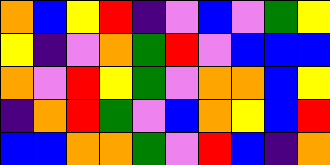[["orange", "blue", "yellow", "red", "indigo", "violet", "blue", "violet", "green", "yellow"], ["yellow", "indigo", "violet", "orange", "green", "red", "violet", "blue", "blue", "blue"], ["orange", "violet", "red", "yellow", "green", "violet", "orange", "orange", "blue", "yellow"], ["indigo", "orange", "red", "green", "violet", "blue", "orange", "yellow", "blue", "red"], ["blue", "blue", "orange", "orange", "green", "violet", "red", "blue", "indigo", "orange"]]